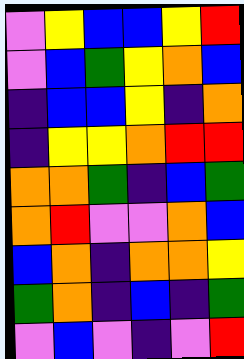[["violet", "yellow", "blue", "blue", "yellow", "red"], ["violet", "blue", "green", "yellow", "orange", "blue"], ["indigo", "blue", "blue", "yellow", "indigo", "orange"], ["indigo", "yellow", "yellow", "orange", "red", "red"], ["orange", "orange", "green", "indigo", "blue", "green"], ["orange", "red", "violet", "violet", "orange", "blue"], ["blue", "orange", "indigo", "orange", "orange", "yellow"], ["green", "orange", "indigo", "blue", "indigo", "green"], ["violet", "blue", "violet", "indigo", "violet", "red"]]